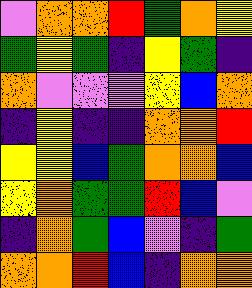[["violet", "orange", "orange", "red", "green", "orange", "yellow"], ["green", "yellow", "green", "indigo", "yellow", "green", "indigo"], ["orange", "violet", "violet", "violet", "yellow", "blue", "orange"], ["indigo", "yellow", "indigo", "indigo", "orange", "orange", "red"], ["yellow", "yellow", "blue", "green", "orange", "orange", "blue"], ["yellow", "orange", "green", "green", "red", "blue", "violet"], ["indigo", "orange", "green", "blue", "violet", "indigo", "green"], ["orange", "orange", "red", "blue", "indigo", "orange", "orange"]]